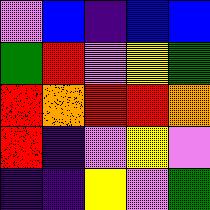[["violet", "blue", "indigo", "blue", "blue"], ["green", "red", "violet", "yellow", "green"], ["red", "orange", "red", "red", "orange"], ["red", "indigo", "violet", "yellow", "violet"], ["indigo", "indigo", "yellow", "violet", "green"]]